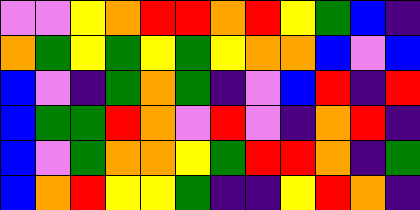[["violet", "violet", "yellow", "orange", "red", "red", "orange", "red", "yellow", "green", "blue", "indigo"], ["orange", "green", "yellow", "green", "yellow", "green", "yellow", "orange", "orange", "blue", "violet", "blue"], ["blue", "violet", "indigo", "green", "orange", "green", "indigo", "violet", "blue", "red", "indigo", "red"], ["blue", "green", "green", "red", "orange", "violet", "red", "violet", "indigo", "orange", "red", "indigo"], ["blue", "violet", "green", "orange", "orange", "yellow", "green", "red", "red", "orange", "indigo", "green"], ["blue", "orange", "red", "yellow", "yellow", "green", "indigo", "indigo", "yellow", "red", "orange", "indigo"]]